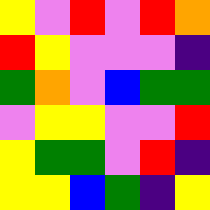[["yellow", "violet", "red", "violet", "red", "orange"], ["red", "yellow", "violet", "violet", "violet", "indigo"], ["green", "orange", "violet", "blue", "green", "green"], ["violet", "yellow", "yellow", "violet", "violet", "red"], ["yellow", "green", "green", "violet", "red", "indigo"], ["yellow", "yellow", "blue", "green", "indigo", "yellow"]]